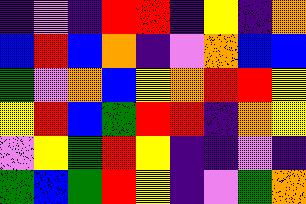[["indigo", "violet", "indigo", "red", "red", "indigo", "yellow", "indigo", "orange"], ["blue", "red", "blue", "orange", "indigo", "violet", "orange", "blue", "blue"], ["green", "violet", "orange", "blue", "yellow", "orange", "red", "red", "yellow"], ["yellow", "red", "blue", "green", "red", "red", "indigo", "orange", "yellow"], ["violet", "yellow", "green", "red", "yellow", "indigo", "indigo", "violet", "indigo"], ["green", "blue", "green", "red", "yellow", "indigo", "violet", "green", "orange"]]